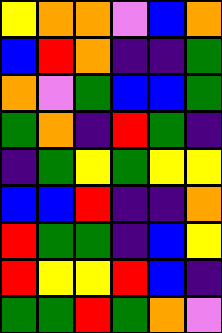[["yellow", "orange", "orange", "violet", "blue", "orange"], ["blue", "red", "orange", "indigo", "indigo", "green"], ["orange", "violet", "green", "blue", "blue", "green"], ["green", "orange", "indigo", "red", "green", "indigo"], ["indigo", "green", "yellow", "green", "yellow", "yellow"], ["blue", "blue", "red", "indigo", "indigo", "orange"], ["red", "green", "green", "indigo", "blue", "yellow"], ["red", "yellow", "yellow", "red", "blue", "indigo"], ["green", "green", "red", "green", "orange", "violet"]]